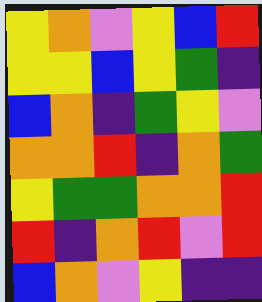[["yellow", "orange", "violet", "yellow", "blue", "red"], ["yellow", "yellow", "blue", "yellow", "green", "indigo"], ["blue", "orange", "indigo", "green", "yellow", "violet"], ["orange", "orange", "red", "indigo", "orange", "green"], ["yellow", "green", "green", "orange", "orange", "red"], ["red", "indigo", "orange", "red", "violet", "red"], ["blue", "orange", "violet", "yellow", "indigo", "indigo"]]